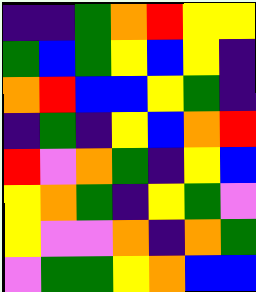[["indigo", "indigo", "green", "orange", "red", "yellow", "yellow"], ["green", "blue", "green", "yellow", "blue", "yellow", "indigo"], ["orange", "red", "blue", "blue", "yellow", "green", "indigo"], ["indigo", "green", "indigo", "yellow", "blue", "orange", "red"], ["red", "violet", "orange", "green", "indigo", "yellow", "blue"], ["yellow", "orange", "green", "indigo", "yellow", "green", "violet"], ["yellow", "violet", "violet", "orange", "indigo", "orange", "green"], ["violet", "green", "green", "yellow", "orange", "blue", "blue"]]